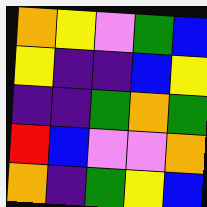[["orange", "yellow", "violet", "green", "blue"], ["yellow", "indigo", "indigo", "blue", "yellow"], ["indigo", "indigo", "green", "orange", "green"], ["red", "blue", "violet", "violet", "orange"], ["orange", "indigo", "green", "yellow", "blue"]]